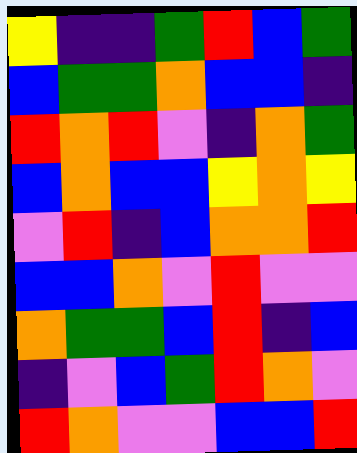[["yellow", "indigo", "indigo", "green", "red", "blue", "green"], ["blue", "green", "green", "orange", "blue", "blue", "indigo"], ["red", "orange", "red", "violet", "indigo", "orange", "green"], ["blue", "orange", "blue", "blue", "yellow", "orange", "yellow"], ["violet", "red", "indigo", "blue", "orange", "orange", "red"], ["blue", "blue", "orange", "violet", "red", "violet", "violet"], ["orange", "green", "green", "blue", "red", "indigo", "blue"], ["indigo", "violet", "blue", "green", "red", "orange", "violet"], ["red", "orange", "violet", "violet", "blue", "blue", "red"]]